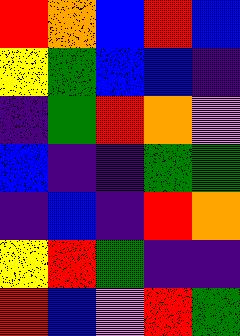[["red", "orange", "blue", "red", "blue"], ["yellow", "green", "blue", "blue", "indigo"], ["indigo", "green", "red", "orange", "violet"], ["blue", "indigo", "indigo", "green", "green"], ["indigo", "blue", "indigo", "red", "orange"], ["yellow", "red", "green", "indigo", "indigo"], ["red", "blue", "violet", "red", "green"]]